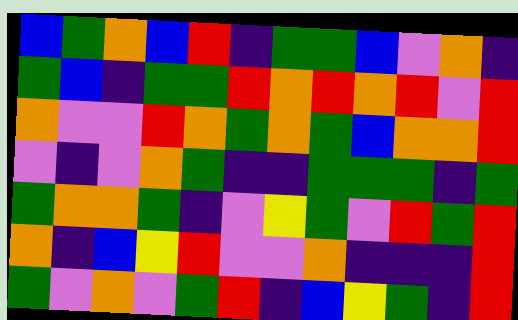[["blue", "green", "orange", "blue", "red", "indigo", "green", "green", "blue", "violet", "orange", "indigo"], ["green", "blue", "indigo", "green", "green", "red", "orange", "red", "orange", "red", "violet", "red"], ["orange", "violet", "violet", "red", "orange", "green", "orange", "green", "blue", "orange", "orange", "red"], ["violet", "indigo", "violet", "orange", "green", "indigo", "indigo", "green", "green", "green", "indigo", "green"], ["green", "orange", "orange", "green", "indigo", "violet", "yellow", "green", "violet", "red", "green", "red"], ["orange", "indigo", "blue", "yellow", "red", "violet", "violet", "orange", "indigo", "indigo", "indigo", "red"], ["green", "violet", "orange", "violet", "green", "red", "indigo", "blue", "yellow", "green", "indigo", "red"]]